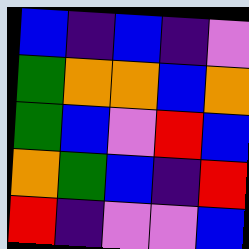[["blue", "indigo", "blue", "indigo", "violet"], ["green", "orange", "orange", "blue", "orange"], ["green", "blue", "violet", "red", "blue"], ["orange", "green", "blue", "indigo", "red"], ["red", "indigo", "violet", "violet", "blue"]]